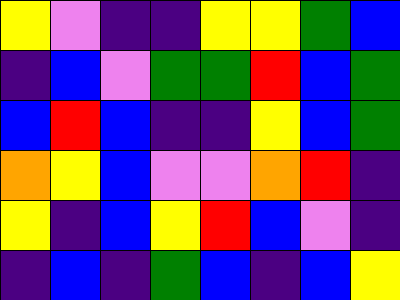[["yellow", "violet", "indigo", "indigo", "yellow", "yellow", "green", "blue"], ["indigo", "blue", "violet", "green", "green", "red", "blue", "green"], ["blue", "red", "blue", "indigo", "indigo", "yellow", "blue", "green"], ["orange", "yellow", "blue", "violet", "violet", "orange", "red", "indigo"], ["yellow", "indigo", "blue", "yellow", "red", "blue", "violet", "indigo"], ["indigo", "blue", "indigo", "green", "blue", "indigo", "blue", "yellow"]]